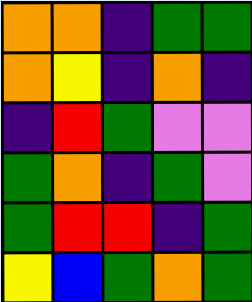[["orange", "orange", "indigo", "green", "green"], ["orange", "yellow", "indigo", "orange", "indigo"], ["indigo", "red", "green", "violet", "violet"], ["green", "orange", "indigo", "green", "violet"], ["green", "red", "red", "indigo", "green"], ["yellow", "blue", "green", "orange", "green"]]